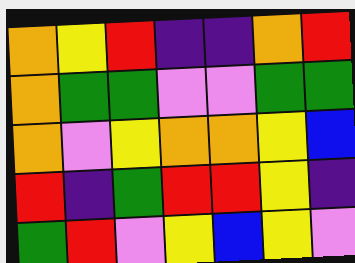[["orange", "yellow", "red", "indigo", "indigo", "orange", "red"], ["orange", "green", "green", "violet", "violet", "green", "green"], ["orange", "violet", "yellow", "orange", "orange", "yellow", "blue"], ["red", "indigo", "green", "red", "red", "yellow", "indigo"], ["green", "red", "violet", "yellow", "blue", "yellow", "violet"]]